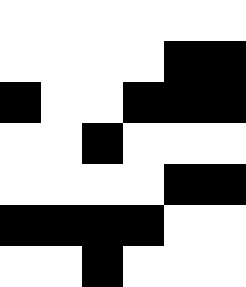[["white", "white", "white", "white", "white", "white"], ["white", "white", "white", "white", "black", "black"], ["black", "white", "white", "black", "black", "black"], ["white", "white", "black", "white", "white", "white"], ["white", "white", "white", "white", "black", "black"], ["black", "black", "black", "black", "white", "white"], ["white", "white", "black", "white", "white", "white"]]